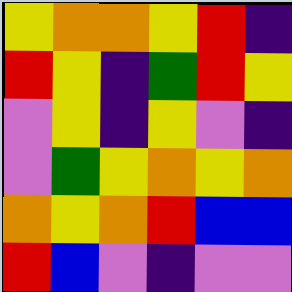[["yellow", "orange", "orange", "yellow", "red", "indigo"], ["red", "yellow", "indigo", "green", "red", "yellow"], ["violet", "yellow", "indigo", "yellow", "violet", "indigo"], ["violet", "green", "yellow", "orange", "yellow", "orange"], ["orange", "yellow", "orange", "red", "blue", "blue"], ["red", "blue", "violet", "indigo", "violet", "violet"]]